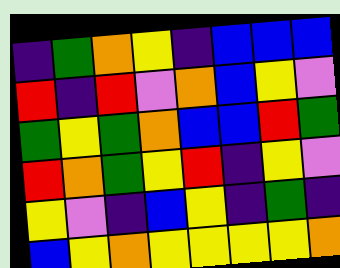[["indigo", "green", "orange", "yellow", "indigo", "blue", "blue", "blue"], ["red", "indigo", "red", "violet", "orange", "blue", "yellow", "violet"], ["green", "yellow", "green", "orange", "blue", "blue", "red", "green"], ["red", "orange", "green", "yellow", "red", "indigo", "yellow", "violet"], ["yellow", "violet", "indigo", "blue", "yellow", "indigo", "green", "indigo"], ["blue", "yellow", "orange", "yellow", "yellow", "yellow", "yellow", "orange"]]